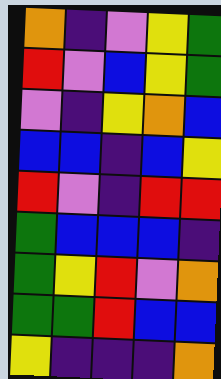[["orange", "indigo", "violet", "yellow", "green"], ["red", "violet", "blue", "yellow", "green"], ["violet", "indigo", "yellow", "orange", "blue"], ["blue", "blue", "indigo", "blue", "yellow"], ["red", "violet", "indigo", "red", "red"], ["green", "blue", "blue", "blue", "indigo"], ["green", "yellow", "red", "violet", "orange"], ["green", "green", "red", "blue", "blue"], ["yellow", "indigo", "indigo", "indigo", "orange"]]